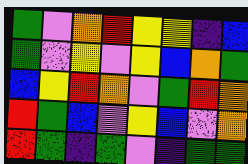[["green", "violet", "orange", "red", "yellow", "yellow", "indigo", "blue"], ["green", "violet", "yellow", "violet", "yellow", "blue", "orange", "green"], ["blue", "yellow", "red", "orange", "violet", "green", "red", "orange"], ["red", "green", "blue", "violet", "yellow", "blue", "violet", "orange"], ["red", "green", "indigo", "green", "violet", "indigo", "green", "green"]]